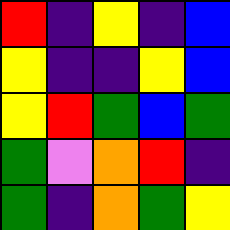[["red", "indigo", "yellow", "indigo", "blue"], ["yellow", "indigo", "indigo", "yellow", "blue"], ["yellow", "red", "green", "blue", "green"], ["green", "violet", "orange", "red", "indigo"], ["green", "indigo", "orange", "green", "yellow"]]